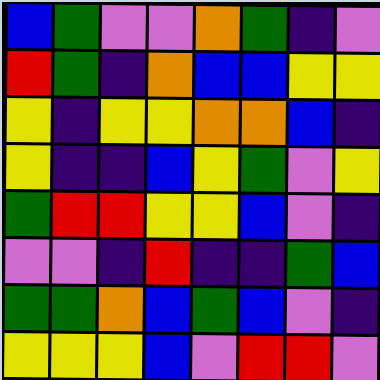[["blue", "green", "violet", "violet", "orange", "green", "indigo", "violet"], ["red", "green", "indigo", "orange", "blue", "blue", "yellow", "yellow"], ["yellow", "indigo", "yellow", "yellow", "orange", "orange", "blue", "indigo"], ["yellow", "indigo", "indigo", "blue", "yellow", "green", "violet", "yellow"], ["green", "red", "red", "yellow", "yellow", "blue", "violet", "indigo"], ["violet", "violet", "indigo", "red", "indigo", "indigo", "green", "blue"], ["green", "green", "orange", "blue", "green", "blue", "violet", "indigo"], ["yellow", "yellow", "yellow", "blue", "violet", "red", "red", "violet"]]